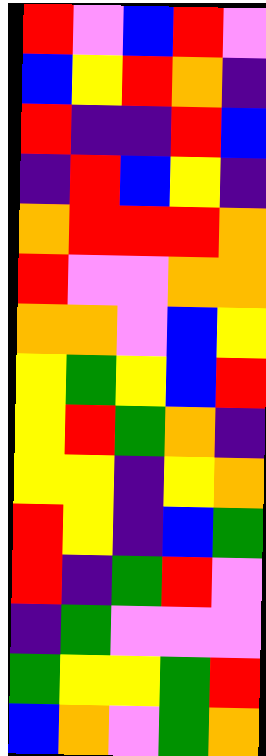[["red", "violet", "blue", "red", "violet"], ["blue", "yellow", "red", "orange", "indigo"], ["red", "indigo", "indigo", "red", "blue"], ["indigo", "red", "blue", "yellow", "indigo"], ["orange", "red", "red", "red", "orange"], ["red", "violet", "violet", "orange", "orange"], ["orange", "orange", "violet", "blue", "yellow"], ["yellow", "green", "yellow", "blue", "red"], ["yellow", "red", "green", "orange", "indigo"], ["yellow", "yellow", "indigo", "yellow", "orange"], ["red", "yellow", "indigo", "blue", "green"], ["red", "indigo", "green", "red", "violet"], ["indigo", "green", "violet", "violet", "violet"], ["green", "yellow", "yellow", "green", "red"], ["blue", "orange", "violet", "green", "orange"]]